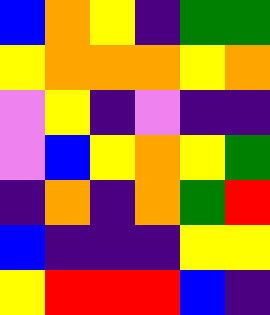[["blue", "orange", "yellow", "indigo", "green", "green"], ["yellow", "orange", "orange", "orange", "yellow", "orange"], ["violet", "yellow", "indigo", "violet", "indigo", "indigo"], ["violet", "blue", "yellow", "orange", "yellow", "green"], ["indigo", "orange", "indigo", "orange", "green", "red"], ["blue", "indigo", "indigo", "indigo", "yellow", "yellow"], ["yellow", "red", "red", "red", "blue", "indigo"]]